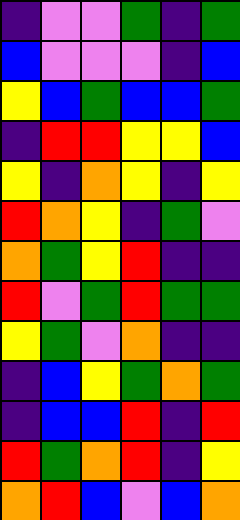[["indigo", "violet", "violet", "green", "indigo", "green"], ["blue", "violet", "violet", "violet", "indigo", "blue"], ["yellow", "blue", "green", "blue", "blue", "green"], ["indigo", "red", "red", "yellow", "yellow", "blue"], ["yellow", "indigo", "orange", "yellow", "indigo", "yellow"], ["red", "orange", "yellow", "indigo", "green", "violet"], ["orange", "green", "yellow", "red", "indigo", "indigo"], ["red", "violet", "green", "red", "green", "green"], ["yellow", "green", "violet", "orange", "indigo", "indigo"], ["indigo", "blue", "yellow", "green", "orange", "green"], ["indigo", "blue", "blue", "red", "indigo", "red"], ["red", "green", "orange", "red", "indigo", "yellow"], ["orange", "red", "blue", "violet", "blue", "orange"]]